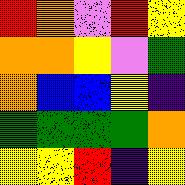[["red", "orange", "violet", "red", "yellow"], ["orange", "orange", "yellow", "violet", "green"], ["orange", "blue", "blue", "yellow", "indigo"], ["green", "green", "green", "green", "orange"], ["yellow", "yellow", "red", "indigo", "yellow"]]